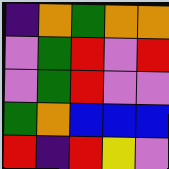[["indigo", "orange", "green", "orange", "orange"], ["violet", "green", "red", "violet", "red"], ["violet", "green", "red", "violet", "violet"], ["green", "orange", "blue", "blue", "blue"], ["red", "indigo", "red", "yellow", "violet"]]